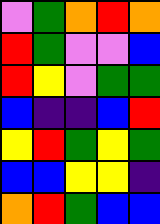[["violet", "green", "orange", "red", "orange"], ["red", "green", "violet", "violet", "blue"], ["red", "yellow", "violet", "green", "green"], ["blue", "indigo", "indigo", "blue", "red"], ["yellow", "red", "green", "yellow", "green"], ["blue", "blue", "yellow", "yellow", "indigo"], ["orange", "red", "green", "blue", "blue"]]